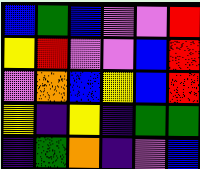[["blue", "green", "blue", "violet", "violet", "red"], ["yellow", "red", "violet", "violet", "blue", "red"], ["violet", "orange", "blue", "yellow", "blue", "red"], ["yellow", "indigo", "yellow", "indigo", "green", "green"], ["indigo", "green", "orange", "indigo", "violet", "blue"]]